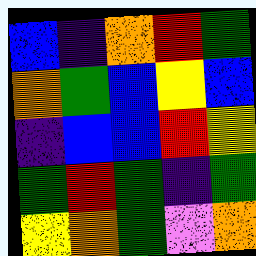[["blue", "indigo", "orange", "red", "green"], ["orange", "green", "blue", "yellow", "blue"], ["indigo", "blue", "blue", "red", "yellow"], ["green", "red", "green", "indigo", "green"], ["yellow", "orange", "green", "violet", "orange"]]